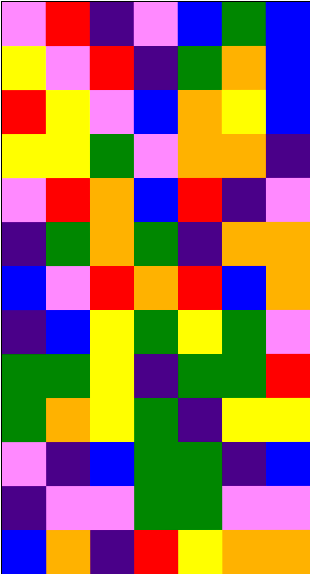[["violet", "red", "indigo", "violet", "blue", "green", "blue"], ["yellow", "violet", "red", "indigo", "green", "orange", "blue"], ["red", "yellow", "violet", "blue", "orange", "yellow", "blue"], ["yellow", "yellow", "green", "violet", "orange", "orange", "indigo"], ["violet", "red", "orange", "blue", "red", "indigo", "violet"], ["indigo", "green", "orange", "green", "indigo", "orange", "orange"], ["blue", "violet", "red", "orange", "red", "blue", "orange"], ["indigo", "blue", "yellow", "green", "yellow", "green", "violet"], ["green", "green", "yellow", "indigo", "green", "green", "red"], ["green", "orange", "yellow", "green", "indigo", "yellow", "yellow"], ["violet", "indigo", "blue", "green", "green", "indigo", "blue"], ["indigo", "violet", "violet", "green", "green", "violet", "violet"], ["blue", "orange", "indigo", "red", "yellow", "orange", "orange"]]